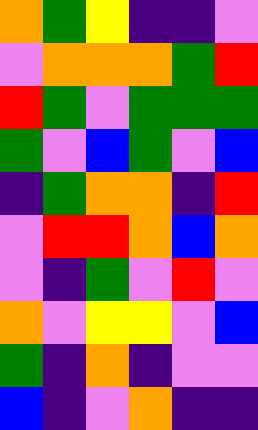[["orange", "green", "yellow", "indigo", "indigo", "violet"], ["violet", "orange", "orange", "orange", "green", "red"], ["red", "green", "violet", "green", "green", "green"], ["green", "violet", "blue", "green", "violet", "blue"], ["indigo", "green", "orange", "orange", "indigo", "red"], ["violet", "red", "red", "orange", "blue", "orange"], ["violet", "indigo", "green", "violet", "red", "violet"], ["orange", "violet", "yellow", "yellow", "violet", "blue"], ["green", "indigo", "orange", "indigo", "violet", "violet"], ["blue", "indigo", "violet", "orange", "indigo", "indigo"]]